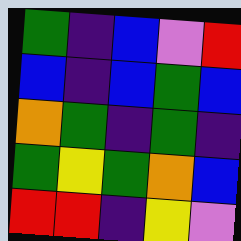[["green", "indigo", "blue", "violet", "red"], ["blue", "indigo", "blue", "green", "blue"], ["orange", "green", "indigo", "green", "indigo"], ["green", "yellow", "green", "orange", "blue"], ["red", "red", "indigo", "yellow", "violet"]]